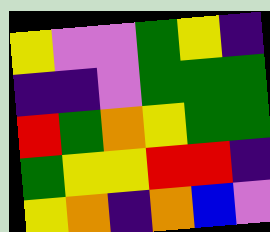[["yellow", "violet", "violet", "green", "yellow", "indigo"], ["indigo", "indigo", "violet", "green", "green", "green"], ["red", "green", "orange", "yellow", "green", "green"], ["green", "yellow", "yellow", "red", "red", "indigo"], ["yellow", "orange", "indigo", "orange", "blue", "violet"]]